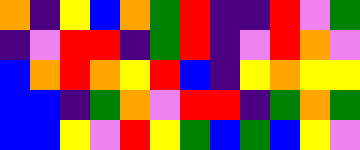[["orange", "indigo", "yellow", "blue", "orange", "green", "red", "indigo", "indigo", "red", "violet", "green"], ["indigo", "violet", "red", "red", "indigo", "green", "red", "indigo", "violet", "red", "orange", "violet"], ["blue", "orange", "red", "orange", "yellow", "red", "blue", "indigo", "yellow", "orange", "yellow", "yellow"], ["blue", "blue", "indigo", "green", "orange", "violet", "red", "red", "indigo", "green", "orange", "green"], ["blue", "blue", "yellow", "violet", "red", "yellow", "green", "blue", "green", "blue", "yellow", "violet"]]